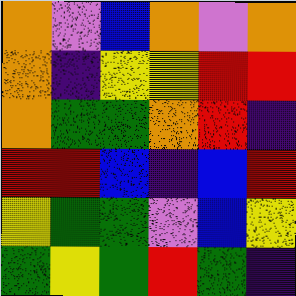[["orange", "violet", "blue", "orange", "violet", "orange"], ["orange", "indigo", "yellow", "yellow", "red", "red"], ["orange", "green", "green", "orange", "red", "indigo"], ["red", "red", "blue", "indigo", "blue", "red"], ["yellow", "green", "green", "violet", "blue", "yellow"], ["green", "yellow", "green", "red", "green", "indigo"]]